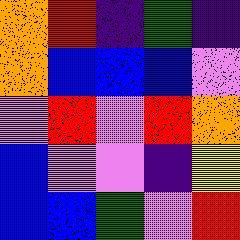[["orange", "red", "indigo", "green", "indigo"], ["orange", "blue", "blue", "blue", "violet"], ["violet", "red", "violet", "red", "orange"], ["blue", "violet", "violet", "indigo", "yellow"], ["blue", "blue", "green", "violet", "red"]]